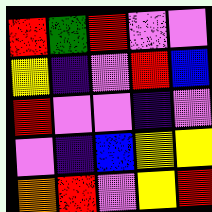[["red", "green", "red", "violet", "violet"], ["yellow", "indigo", "violet", "red", "blue"], ["red", "violet", "violet", "indigo", "violet"], ["violet", "indigo", "blue", "yellow", "yellow"], ["orange", "red", "violet", "yellow", "red"]]